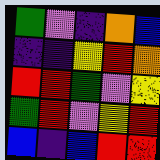[["green", "violet", "indigo", "orange", "blue"], ["indigo", "indigo", "yellow", "red", "orange"], ["red", "red", "green", "violet", "yellow"], ["green", "red", "violet", "yellow", "red"], ["blue", "indigo", "blue", "red", "red"]]